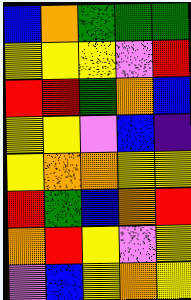[["blue", "orange", "green", "green", "green"], ["yellow", "yellow", "yellow", "violet", "red"], ["red", "red", "green", "orange", "blue"], ["yellow", "yellow", "violet", "blue", "indigo"], ["yellow", "orange", "orange", "yellow", "yellow"], ["red", "green", "blue", "orange", "red"], ["orange", "red", "yellow", "violet", "yellow"], ["violet", "blue", "yellow", "orange", "yellow"]]